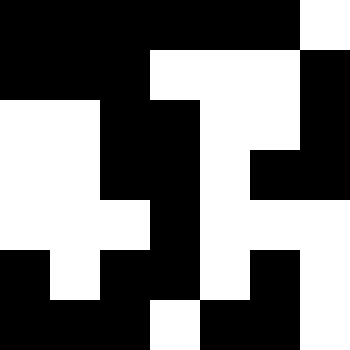[["black", "black", "black", "black", "black", "black", "white"], ["black", "black", "black", "white", "white", "white", "black"], ["white", "white", "black", "black", "white", "white", "black"], ["white", "white", "black", "black", "white", "black", "black"], ["white", "white", "white", "black", "white", "white", "white"], ["black", "white", "black", "black", "white", "black", "white"], ["black", "black", "black", "white", "black", "black", "white"]]